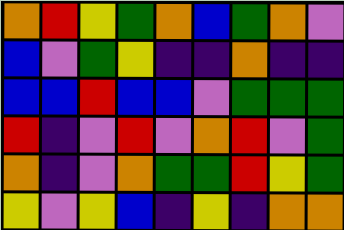[["orange", "red", "yellow", "green", "orange", "blue", "green", "orange", "violet"], ["blue", "violet", "green", "yellow", "indigo", "indigo", "orange", "indigo", "indigo"], ["blue", "blue", "red", "blue", "blue", "violet", "green", "green", "green"], ["red", "indigo", "violet", "red", "violet", "orange", "red", "violet", "green"], ["orange", "indigo", "violet", "orange", "green", "green", "red", "yellow", "green"], ["yellow", "violet", "yellow", "blue", "indigo", "yellow", "indigo", "orange", "orange"]]